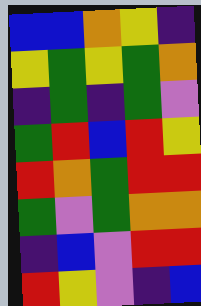[["blue", "blue", "orange", "yellow", "indigo"], ["yellow", "green", "yellow", "green", "orange"], ["indigo", "green", "indigo", "green", "violet"], ["green", "red", "blue", "red", "yellow"], ["red", "orange", "green", "red", "red"], ["green", "violet", "green", "orange", "orange"], ["indigo", "blue", "violet", "red", "red"], ["red", "yellow", "violet", "indigo", "blue"]]